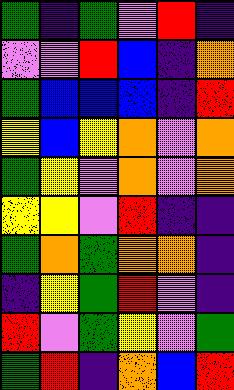[["green", "indigo", "green", "violet", "red", "indigo"], ["violet", "violet", "red", "blue", "indigo", "orange"], ["green", "blue", "blue", "blue", "indigo", "red"], ["yellow", "blue", "yellow", "orange", "violet", "orange"], ["green", "yellow", "violet", "orange", "violet", "orange"], ["yellow", "yellow", "violet", "red", "indigo", "indigo"], ["green", "orange", "green", "orange", "orange", "indigo"], ["indigo", "yellow", "green", "red", "violet", "indigo"], ["red", "violet", "green", "yellow", "violet", "green"], ["green", "red", "indigo", "orange", "blue", "red"]]